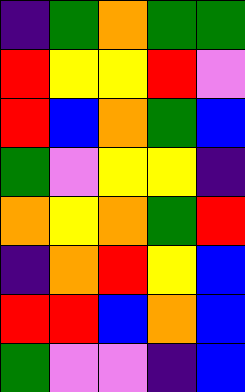[["indigo", "green", "orange", "green", "green"], ["red", "yellow", "yellow", "red", "violet"], ["red", "blue", "orange", "green", "blue"], ["green", "violet", "yellow", "yellow", "indigo"], ["orange", "yellow", "orange", "green", "red"], ["indigo", "orange", "red", "yellow", "blue"], ["red", "red", "blue", "orange", "blue"], ["green", "violet", "violet", "indigo", "blue"]]